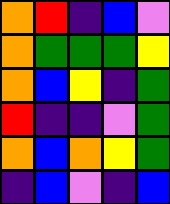[["orange", "red", "indigo", "blue", "violet"], ["orange", "green", "green", "green", "yellow"], ["orange", "blue", "yellow", "indigo", "green"], ["red", "indigo", "indigo", "violet", "green"], ["orange", "blue", "orange", "yellow", "green"], ["indigo", "blue", "violet", "indigo", "blue"]]